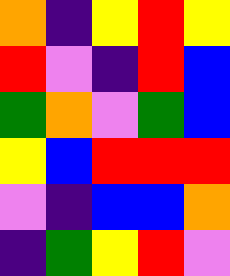[["orange", "indigo", "yellow", "red", "yellow"], ["red", "violet", "indigo", "red", "blue"], ["green", "orange", "violet", "green", "blue"], ["yellow", "blue", "red", "red", "red"], ["violet", "indigo", "blue", "blue", "orange"], ["indigo", "green", "yellow", "red", "violet"]]